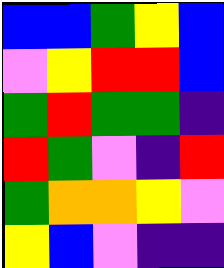[["blue", "blue", "green", "yellow", "blue"], ["violet", "yellow", "red", "red", "blue"], ["green", "red", "green", "green", "indigo"], ["red", "green", "violet", "indigo", "red"], ["green", "orange", "orange", "yellow", "violet"], ["yellow", "blue", "violet", "indigo", "indigo"]]